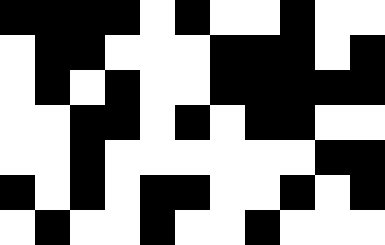[["black", "black", "black", "black", "white", "black", "white", "white", "black", "white", "white"], ["white", "black", "black", "white", "white", "white", "black", "black", "black", "white", "black"], ["white", "black", "white", "black", "white", "white", "black", "black", "black", "black", "black"], ["white", "white", "black", "black", "white", "black", "white", "black", "black", "white", "white"], ["white", "white", "black", "white", "white", "white", "white", "white", "white", "black", "black"], ["black", "white", "black", "white", "black", "black", "white", "white", "black", "white", "black"], ["white", "black", "white", "white", "black", "white", "white", "black", "white", "white", "white"]]